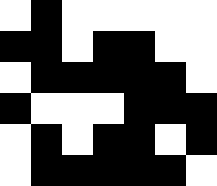[["white", "black", "white", "white", "white", "white", "white"], ["black", "black", "white", "black", "black", "white", "white"], ["white", "black", "black", "black", "black", "black", "white"], ["black", "white", "white", "white", "black", "black", "black"], ["white", "black", "white", "black", "black", "white", "black"], ["white", "black", "black", "black", "black", "black", "white"]]